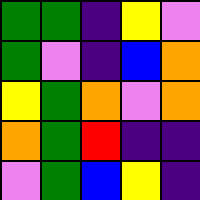[["green", "green", "indigo", "yellow", "violet"], ["green", "violet", "indigo", "blue", "orange"], ["yellow", "green", "orange", "violet", "orange"], ["orange", "green", "red", "indigo", "indigo"], ["violet", "green", "blue", "yellow", "indigo"]]